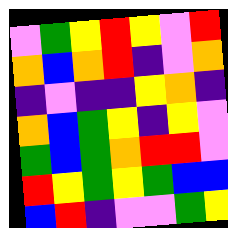[["violet", "green", "yellow", "red", "yellow", "violet", "red"], ["orange", "blue", "orange", "red", "indigo", "violet", "orange"], ["indigo", "violet", "indigo", "indigo", "yellow", "orange", "indigo"], ["orange", "blue", "green", "yellow", "indigo", "yellow", "violet"], ["green", "blue", "green", "orange", "red", "red", "violet"], ["red", "yellow", "green", "yellow", "green", "blue", "blue"], ["blue", "red", "indigo", "violet", "violet", "green", "yellow"]]